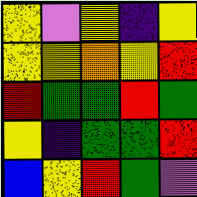[["yellow", "violet", "yellow", "indigo", "yellow"], ["yellow", "yellow", "orange", "yellow", "red"], ["red", "green", "green", "red", "green"], ["yellow", "indigo", "green", "green", "red"], ["blue", "yellow", "red", "green", "violet"]]